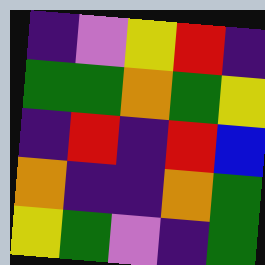[["indigo", "violet", "yellow", "red", "indigo"], ["green", "green", "orange", "green", "yellow"], ["indigo", "red", "indigo", "red", "blue"], ["orange", "indigo", "indigo", "orange", "green"], ["yellow", "green", "violet", "indigo", "green"]]